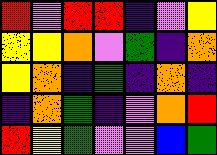[["red", "violet", "red", "red", "indigo", "violet", "yellow"], ["yellow", "yellow", "orange", "violet", "green", "indigo", "orange"], ["yellow", "orange", "indigo", "green", "indigo", "orange", "indigo"], ["indigo", "orange", "green", "indigo", "violet", "orange", "red"], ["red", "yellow", "green", "violet", "violet", "blue", "green"]]